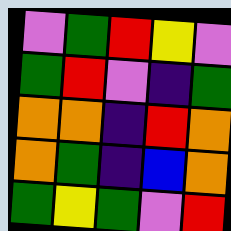[["violet", "green", "red", "yellow", "violet"], ["green", "red", "violet", "indigo", "green"], ["orange", "orange", "indigo", "red", "orange"], ["orange", "green", "indigo", "blue", "orange"], ["green", "yellow", "green", "violet", "red"]]